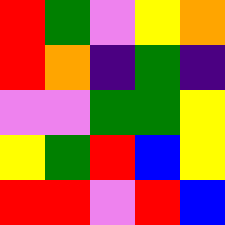[["red", "green", "violet", "yellow", "orange"], ["red", "orange", "indigo", "green", "indigo"], ["violet", "violet", "green", "green", "yellow"], ["yellow", "green", "red", "blue", "yellow"], ["red", "red", "violet", "red", "blue"]]